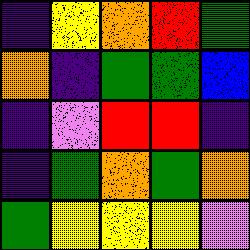[["indigo", "yellow", "orange", "red", "green"], ["orange", "indigo", "green", "green", "blue"], ["indigo", "violet", "red", "red", "indigo"], ["indigo", "green", "orange", "green", "orange"], ["green", "yellow", "yellow", "yellow", "violet"]]